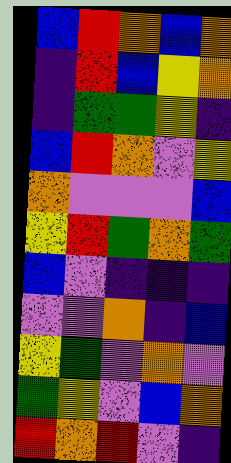[["blue", "red", "orange", "blue", "orange"], ["indigo", "red", "blue", "yellow", "orange"], ["indigo", "green", "green", "yellow", "indigo"], ["blue", "red", "orange", "violet", "yellow"], ["orange", "violet", "violet", "violet", "blue"], ["yellow", "red", "green", "orange", "green"], ["blue", "violet", "indigo", "indigo", "indigo"], ["violet", "violet", "orange", "indigo", "blue"], ["yellow", "green", "violet", "orange", "violet"], ["green", "yellow", "violet", "blue", "orange"], ["red", "orange", "red", "violet", "indigo"]]